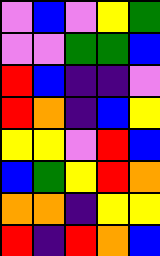[["violet", "blue", "violet", "yellow", "green"], ["violet", "violet", "green", "green", "blue"], ["red", "blue", "indigo", "indigo", "violet"], ["red", "orange", "indigo", "blue", "yellow"], ["yellow", "yellow", "violet", "red", "blue"], ["blue", "green", "yellow", "red", "orange"], ["orange", "orange", "indigo", "yellow", "yellow"], ["red", "indigo", "red", "orange", "blue"]]